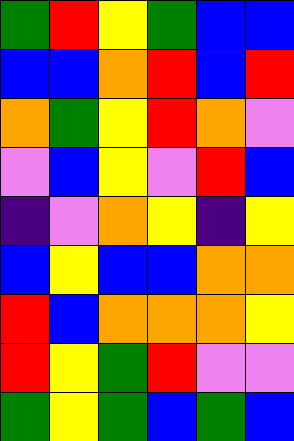[["green", "red", "yellow", "green", "blue", "blue"], ["blue", "blue", "orange", "red", "blue", "red"], ["orange", "green", "yellow", "red", "orange", "violet"], ["violet", "blue", "yellow", "violet", "red", "blue"], ["indigo", "violet", "orange", "yellow", "indigo", "yellow"], ["blue", "yellow", "blue", "blue", "orange", "orange"], ["red", "blue", "orange", "orange", "orange", "yellow"], ["red", "yellow", "green", "red", "violet", "violet"], ["green", "yellow", "green", "blue", "green", "blue"]]